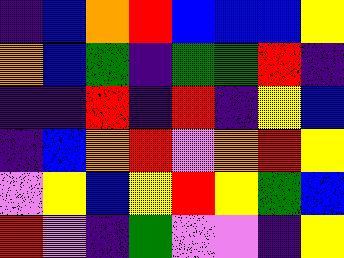[["indigo", "blue", "orange", "red", "blue", "blue", "blue", "yellow"], ["orange", "blue", "green", "indigo", "green", "green", "red", "indigo"], ["indigo", "indigo", "red", "indigo", "red", "indigo", "yellow", "blue"], ["indigo", "blue", "orange", "red", "violet", "orange", "red", "yellow"], ["violet", "yellow", "blue", "yellow", "red", "yellow", "green", "blue"], ["red", "violet", "indigo", "green", "violet", "violet", "indigo", "yellow"]]